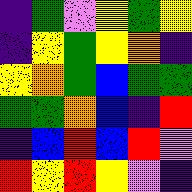[["indigo", "green", "violet", "yellow", "green", "yellow"], ["indigo", "yellow", "green", "yellow", "orange", "indigo"], ["yellow", "orange", "green", "blue", "green", "green"], ["green", "green", "orange", "blue", "indigo", "red"], ["indigo", "blue", "red", "blue", "red", "violet"], ["red", "yellow", "red", "yellow", "violet", "indigo"]]